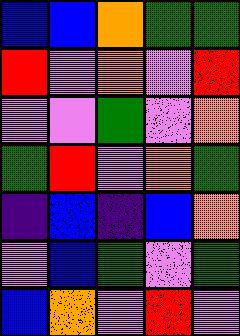[["blue", "blue", "orange", "green", "green"], ["red", "violet", "orange", "violet", "red"], ["violet", "violet", "green", "violet", "orange"], ["green", "red", "violet", "orange", "green"], ["indigo", "blue", "indigo", "blue", "orange"], ["violet", "blue", "green", "violet", "green"], ["blue", "orange", "violet", "red", "violet"]]